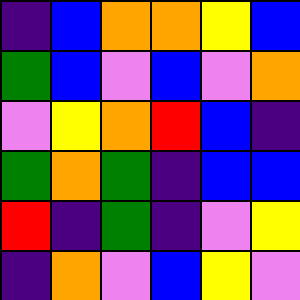[["indigo", "blue", "orange", "orange", "yellow", "blue"], ["green", "blue", "violet", "blue", "violet", "orange"], ["violet", "yellow", "orange", "red", "blue", "indigo"], ["green", "orange", "green", "indigo", "blue", "blue"], ["red", "indigo", "green", "indigo", "violet", "yellow"], ["indigo", "orange", "violet", "blue", "yellow", "violet"]]